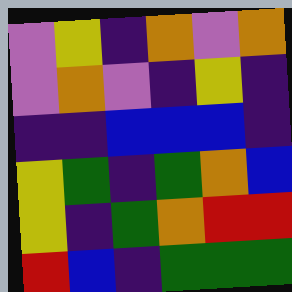[["violet", "yellow", "indigo", "orange", "violet", "orange"], ["violet", "orange", "violet", "indigo", "yellow", "indigo"], ["indigo", "indigo", "blue", "blue", "blue", "indigo"], ["yellow", "green", "indigo", "green", "orange", "blue"], ["yellow", "indigo", "green", "orange", "red", "red"], ["red", "blue", "indigo", "green", "green", "green"]]